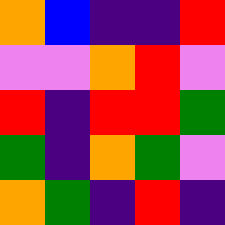[["orange", "blue", "indigo", "indigo", "red"], ["violet", "violet", "orange", "red", "violet"], ["red", "indigo", "red", "red", "green"], ["green", "indigo", "orange", "green", "violet"], ["orange", "green", "indigo", "red", "indigo"]]